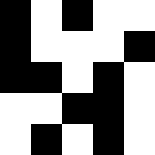[["black", "white", "black", "white", "white"], ["black", "white", "white", "white", "black"], ["black", "black", "white", "black", "white"], ["white", "white", "black", "black", "white"], ["white", "black", "white", "black", "white"]]